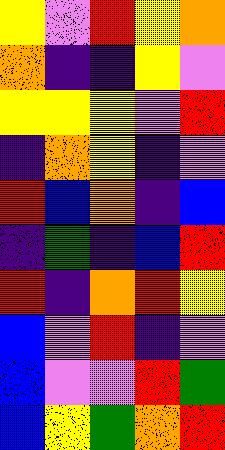[["yellow", "violet", "red", "yellow", "orange"], ["orange", "indigo", "indigo", "yellow", "violet"], ["yellow", "yellow", "yellow", "violet", "red"], ["indigo", "orange", "yellow", "indigo", "violet"], ["red", "blue", "orange", "indigo", "blue"], ["indigo", "green", "indigo", "blue", "red"], ["red", "indigo", "orange", "red", "yellow"], ["blue", "violet", "red", "indigo", "violet"], ["blue", "violet", "violet", "red", "green"], ["blue", "yellow", "green", "orange", "red"]]